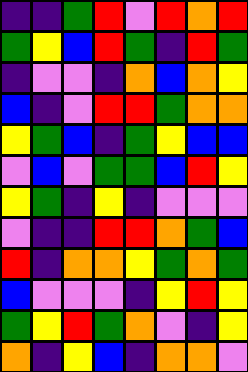[["indigo", "indigo", "green", "red", "violet", "red", "orange", "red"], ["green", "yellow", "blue", "red", "green", "indigo", "red", "green"], ["indigo", "violet", "violet", "indigo", "orange", "blue", "orange", "yellow"], ["blue", "indigo", "violet", "red", "red", "green", "orange", "orange"], ["yellow", "green", "blue", "indigo", "green", "yellow", "blue", "blue"], ["violet", "blue", "violet", "green", "green", "blue", "red", "yellow"], ["yellow", "green", "indigo", "yellow", "indigo", "violet", "violet", "violet"], ["violet", "indigo", "indigo", "red", "red", "orange", "green", "blue"], ["red", "indigo", "orange", "orange", "yellow", "green", "orange", "green"], ["blue", "violet", "violet", "violet", "indigo", "yellow", "red", "yellow"], ["green", "yellow", "red", "green", "orange", "violet", "indigo", "yellow"], ["orange", "indigo", "yellow", "blue", "indigo", "orange", "orange", "violet"]]